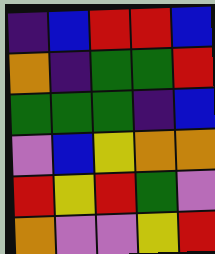[["indigo", "blue", "red", "red", "blue"], ["orange", "indigo", "green", "green", "red"], ["green", "green", "green", "indigo", "blue"], ["violet", "blue", "yellow", "orange", "orange"], ["red", "yellow", "red", "green", "violet"], ["orange", "violet", "violet", "yellow", "red"]]